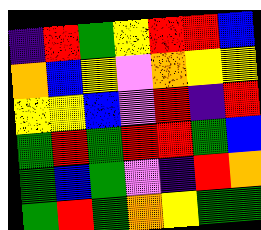[["indigo", "red", "green", "yellow", "red", "red", "blue"], ["orange", "blue", "yellow", "violet", "orange", "yellow", "yellow"], ["yellow", "yellow", "blue", "violet", "red", "indigo", "red"], ["green", "red", "green", "red", "red", "green", "blue"], ["green", "blue", "green", "violet", "indigo", "red", "orange"], ["green", "red", "green", "orange", "yellow", "green", "green"]]